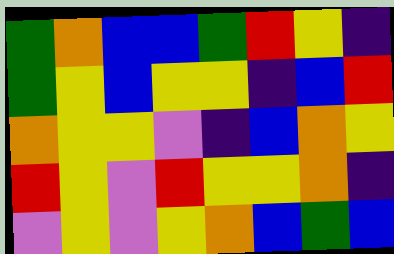[["green", "orange", "blue", "blue", "green", "red", "yellow", "indigo"], ["green", "yellow", "blue", "yellow", "yellow", "indigo", "blue", "red"], ["orange", "yellow", "yellow", "violet", "indigo", "blue", "orange", "yellow"], ["red", "yellow", "violet", "red", "yellow", "yellow", "orange", "indigo"], ["violet", "yellow", "violet", "yellow", "orange", "blue", "green", "blue"]]